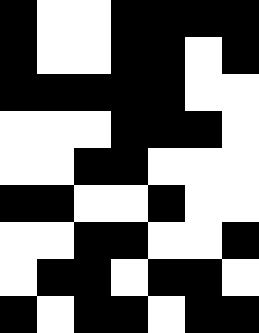[["black", "white", "white", "black", "black", "black", "black"], ["black", "white", "white", "black", "black", "white", "black"], ["black", "black", "black", "black", "black", "white", "white"], ["white", "white", "white", "black", "black", "black", "white"], ["white", "white", "black", "black", "white", "white", "white"], ["black", "black", "white", "white", "black", "white", "white"], ["white", "white", "black", "black", "white", "white", "black"], ["white", "black", "black", "white", "black", "black", "white"], ["black", "white", "black", "black", "white", "black", "black"]]